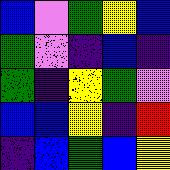[["blue", "violet", "green", "yellow", "blue"], ["green", "violet", "indigo", "blue", "indigo"], ["green", "indigo", "yellow", "green", "violet"], ["blue", "blue", "yellow", "indigo", "red"], ["indigo", "blue", "green", "blue", "yellow"]]